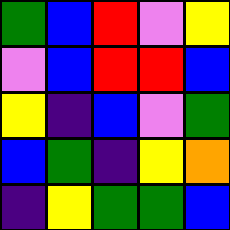[["green", "blue", "red", "violet", "yellow"], ["violet", "blue", "red", "red", "blue"], ["yellow", "indigo", "blue", "violet", "green"], ["blue", "green", "indigo", "yellow", "orange"], ["indigo", "yellow", "green", "green", "blue"]]